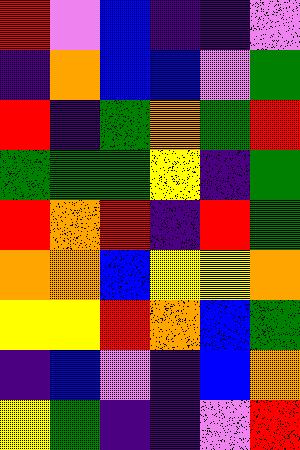[["red", "violet", "blue", "indigo", "indigo", "violet"], ["indigo", "orange", "blue", "blue", "violet", "green"], ["red", "indigo", "green", "orange", "green", "red"], ["green", "green", "green", "yellow", "indigo", "green"], ["red", "orange", "red", "indigo", "red", "green"], ["orange", "orange", "blue", "yellow", "yellow", "orange"], ["yellow", "yellow", "red", "orange", "blue", "green"], ["indigo", "blue", "violet", "indigo", "blue", "orange"], ["yellow", "green", "indigo", "indigo", "violet", "red"]]